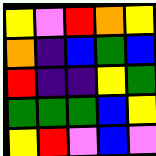[["yellow", "violet", "red", "orange", "yellow"], ["orange", "indigo", "blue", "green", "blue"], ["red", "indigo", "indigo", "yellow", "green"], ["green", "green", "green", "blue", "yellow"], ["yellow", "red", "violet", "blue", "violet"]]